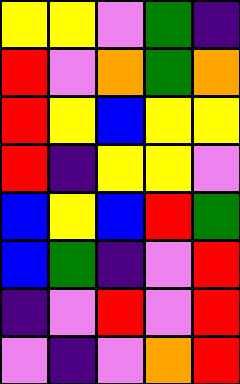[["yellow", "yellow", "violet", "green", "indigo"], ["red", "violet", "orange", "green", "orange"], ["red", "yellow", "blue", "yellow", "yellow"], ["red", "indigo", "yellow", "yellow", "violet"], ["blue", "yellow", "blue", "red", "green"], ["blue", "green", "indigo", "violet", "red"], ["indigo", "violet", "red", "violet", "red"], ["violet", "indigo", "violet", "orange", "red"]]